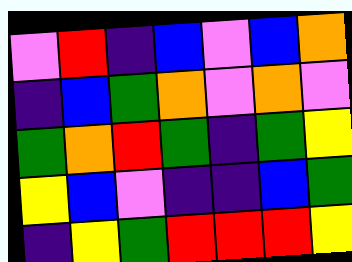[["violet", "red", "indigo", "blue", "violet", "blue", "orange"], ["indigo", "blue", "green", "orange", "violet", "orange", "violet"], ["green", "orange", "red", "green", "indigo", "green", "yellow"], ["yellow", "blue", "violet", "indigo", "indigo", "blue", "green"], ["indigo", "yellow", "green", "red", "red", "red", "yellow"]]